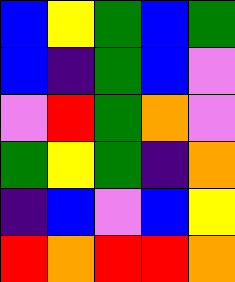[["blue", "yellow", "green", "blue", "green"], ["blue", "indigo", "green", "blue", "violet"], ["violet", "red", "green", "orange", "violet"], ["green", "yellow", "green", "indigo", "orange"], ["indigo", "blue", "violet", "blue", "yellow"], ["red", "orange", "red", "red", "orange"]]